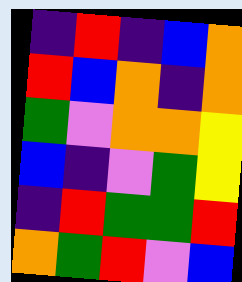[["indigo", "red", "indigo", "blue", "orange"], ["red", "blue", "orange", "indigo", "orange"], ["green", "violet", "orange", "orange", "yellow"], ["blue", "indigo", "violet", "green", "yellow"], ["indigo", "red", "green", "green", "red"], ["orange", "green", "red", "violet", "blue"]]